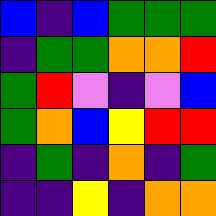[["blue", "indigo", "blue", "green", "green", "green"], ["indigo", "green", "green", "orange", "orange", "red"], ["green", "red", "violet", "indigo", "violet", "blue"], ["green", "orange", "blue", "yellow", "red", "red"], ["indigo", "green", "indigo", "orange", "indigo", "green"], ["indigo", "indigo", "yellow", "indigo", "orange", "orange"]]